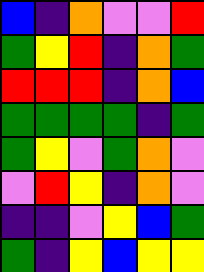[["blue", "indigo", "orange", "violet", "violet", "red"], ["green", "yellow", "red", "indigo", "orange", "green"], ["red", "red", "red", "indigo", "orange", "blue"], ["green", "green", "green", "green", "indigo", "green"], ["green", "yellow", "violet", "green", "orange", "violet"], ["violet", "red", "yellow", "indigo", "orange", "violet"], ["indigo", "indigo", "violet", "yellow", "blue", "green"], ["green", "indigo", "yellow", "blue", "yellow", "yellow"]]